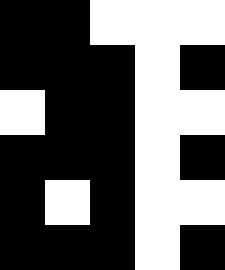[["black", "black", "white", "white", "white"], ["black", "black", "black", "white", "black"], ["white", "black", "black", "white", "white"], ["black", "black", "black", "white", "black"], ["black", "white", "black", "white", "white"], ["black", "black", "black", "white", "black"]]